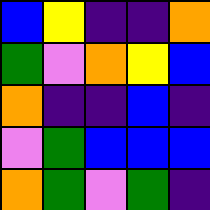[["blue", "yellow", "indigo", "indigo", "orange"], ["green", "violet", "orange", "yellow", "blue"], ["orange", "indigo", "indigo", "blue", "indigo"], ["violet", "green", "blue", "blue", "blue"], ["orange", "green", "violet", "green", "indigo"]]